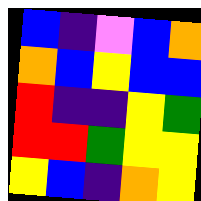[["blue", "indigo", "violet", "blue", "orange"], ["orange", "blue", "yellow", "blue", "blue"], ["red", "indigo", "indigo", "yellow", "green"], ["red", "red", "green", "yellow", "yellow"], ["yellow", "blue", "indigo", "orange", "yellow"]]